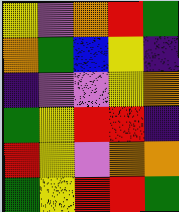[["yellow", "violet", "orange", "red", "green"], ["orange", "green", "blue", "yellow", "indigo"], ["indigo", "violet", "violet", "yellow", "orange"], ["green", "yellow", "red", "red", "indigo"], ["red", "yellow", "violet", "orange", "orange"], ["green", "yellow", "red", "red", "green"]]